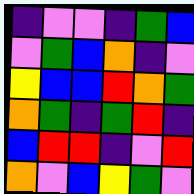[["indigo", "violet", "violet", "indigo", "green", "blue"], ["violet", "green", "blue", "orange", "indigo", "violet"], ["yellow", "blue", "blue", "red", "orange", "green"], ["orange", "green", "indigo", "green", "red", "indigo"], ["blue", "red", "red", "indigo", "violet", "red"], ["orange", "violet", "blue", "yellow", "green", "violet"]]